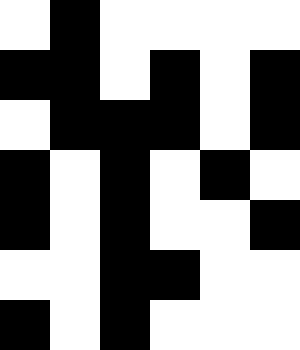[["white", "black", "white", "white", "white", "white"], ["black", "black", "white", "black", "white", "black"], ["white", "black", "black", "black", "white", "black"], ["black", "white", "black", "white", "black", "white"], ["black", "white", "black", "white", "white", "black"], ["white", "white", "black", "black", "white", "white"], ["black", "white", "black", "white", "white", "white"]]